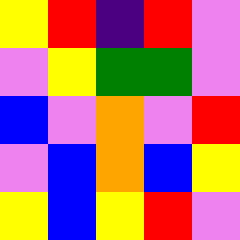[["yellow", "red", "indigo", "red", "violet"], ["violet", "yellow", "green", "green", "violet"], ["blue", "violet", "orange", "violet", "red"], ["violet", "blue", "orange", "blue", "yellow"], ["yellow", "blue", "yellow", "red", "violet"]]